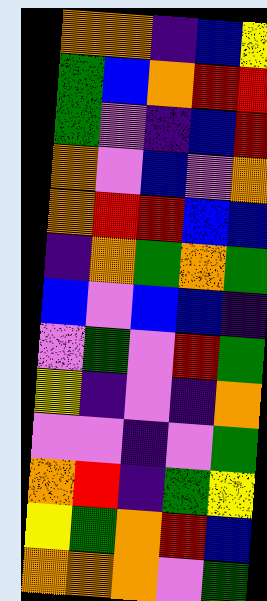[["orange", "orange", "indigo", "blue", "yellow"], ["green", "blue", "orange", "red", "red"], ["green", "violet", "indigo", "blue", "red"], ["orange", "violet", "blue", "violet", "orange"], ["orange", "red", "red", "blue", "blue"], ["indigo", "orange", "green", "orange", "green"], ["blue", "violet", "blue", "blue", "indigo"], ["violet", "green", "violet", "red", "green"], ["yellow", "indigo", "violet", "indigo", "orange"], ["violet", "violet", "indigo", "violet", "green"], ["orange", "red", "indigo", "green", "yellow"], ["yellow", "green", "orange", "red", "blue"], ["orange", "orange", "orange", "violet", "green"]]